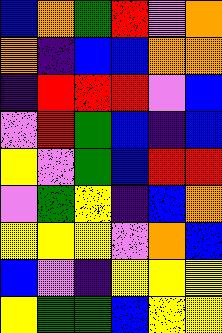[["blue", "orange", "green", "red", "violet", "orange"], ["orange", "indigo", "blue", "blue", "orange", "orange"], ["indigo", "red", "red", "red", "violet", "blue"], ["violet", "red", "green", "blue", "indigo", "blue"], ["yellow", "violet", "green", "blue", "red", "red"], ["violet", "green", "yellow", "indigo", "blue", "orange"], ["yellow", "yellow", "yellow", "violet", "orange", "blue"], ["blue", "violet", "indigo", "yellow", "yellow", "yellow"], ["yellow", "green", "green", "blue", "yellow", "yellow"]]